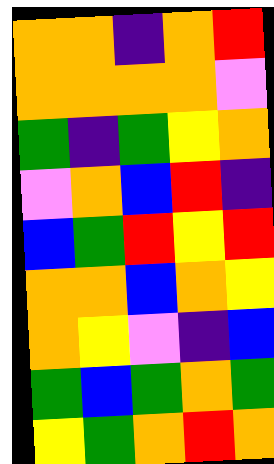[["orange", "orange", "indigo", "orange", "red"], ["orange", "orange", "orange", "orange", "violet"], ["green", "indigo", "green", "yellow", "orange"], ["violet", "orange", "blue", "red", "indigo"], ["blue", "green", "red", "yellow", "red"], ["orange", "orange", "blue", "orange", "yellow"], ["orange", "yellow", "violet", "indigo", "blue"], ["green", "blue", "green", "orange", "green"], ["yellow", "green", "orange", "red", "orange"]]